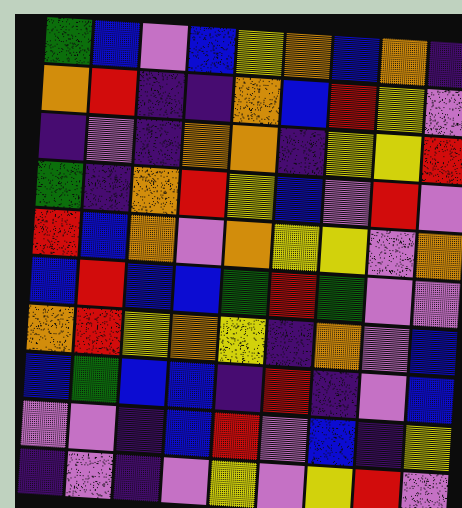[["green", "blue", "violet", "blue", "yellow", "orange", "blue", "orange", "indigo"], ["orange", "red", "indigo", "indigo", "orange", "blue", "red", "yellow", "violet"], ["indigo", "violet", "indigo", "orange", "orange", "indigo", "yellow", "yellow", "red"], ["green", "indigo", "orange", "red", "yellow", "blue", "violet", "red", "violet"], ["red", "blue", "orange", "violet", "orange", "yellow", "yellow", "violet", "orange"], ["blue", "red", "blue", "blue", "green", "red", "green", "violet", "violet"], ["orange", "red", "yellow", "orange", "yellow", "indigo", "orange", "violet", "blue"], ["blue", "green", "blue", "blue", "indigo", "red", "indigo", "violet", "blue"], ["violet", "violet", "indigo", "blue", "red", "violet", "blue", "indigo", "yellow"], ["indigo", "violet", "indigo", "violet", "yellow", "violet", "yellow", "red", "violet"]]